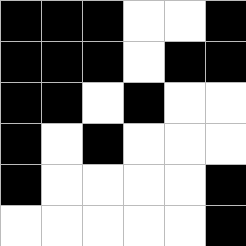[["black", "black", "black", "white", "white", "black"], ["black", "black", "black", "white", "black", "black"], ["black", "black", "white", "black", "white", "white"], ["black", "white", "black", "white", "white", "white"], ["black", "white", "white", "white", "white", "black"], ["white", "white", "white", "white", "white", "black"]]